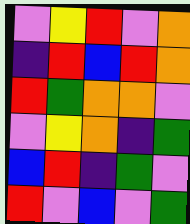[["violet", "yellow", "red", "violet", "orange"], ["indigo", "red", "blue", "red", "orange"], ["red", "green", "orange", "orange", "violet"], ["violet", "yellow", "orange", "indigo", "green"], ["blue", "red", "indigo", "green", "violet"], ["red", "violet", "blue", "violet", "green"]]